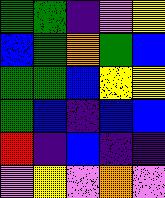[["green", "green", "indigo", "violet", "yellow"], ["blue", "green", "orange", "green", "blue"], ["green", "green", "blue", "yellow", "yellow"], ["green", "blue", "indigo", "blue", "blue"], ["red", "indigo", "blue", "indigo", "indigo"], ["violet", "yellow", "violet", "orange", "violet"]]